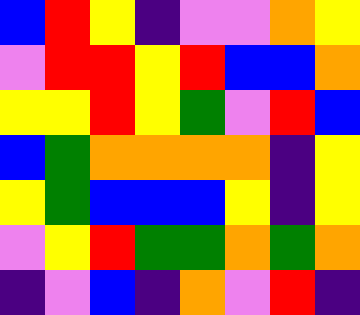[["blue", "red", "yellow", "indigo", "violet", "violet", "orange", "yellow"], ["violet", "red", "red", "yellow", "red", "blue", "blue", "orange"], ["yellow", "yellow", "red", "yellow", "green", "violet", "red", "blue"], ["blue", "green", "orange", "orange", "orange", "orange", "indigo", "yellow"], ["yellow", "green", "blue", "blue", "blue", "yellow", "indigo", "yellow"], ["violet", "yellow", "red", "green", "green", "orange", "green", "orange"], ["indigo", "violet", "blue", "indigo", "orange", "violet", "red", "indigo"]]